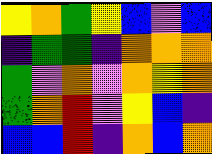[["yellow", "orange", "green", "yellow", "blue", "violet", "blue"], ["indigo", "green", "green", "indigo", "orange", "orange", "orange"], ["green", "violet", "orange", "violet", "orange", "yellow", "orange"], ["green", "orange", "red", "violet", "yellow", "blue", "indigo"], ["blue", "blue", "red", "indigo", "orange", "blue", "orange"]]